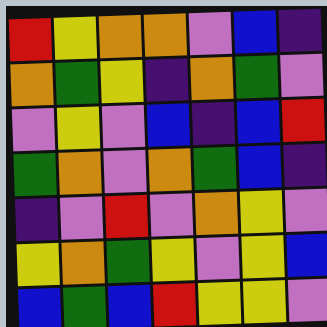[["red", "yellow", "orange", "orange", "violet", "blue", "indigo"], ["orange", "green", "yellow", "indigo", "orange", "green", "violet"], ["violet", "yellow", "violet", "blue", "indigo", "blue", "red"], ["green", "orange", "violet", "orange", "green", "blue", "indigo"], ["indigo", "violet", "red", "violet", "orange", "yellow", "violet"], ["yellow", "orange", "green", "yellow", "violet", "yellow", "blue"], ["blue", "green", "blue", "red", "yellow", "yellow", "violet"]]